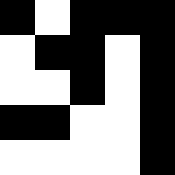[["black", "white", "black", "black", "black"], ["white", "black", "black", "white", "black"], ["white", "white", "black", "white", "black"], ["black", "black", "white", "white", "black"], ["white", "white", "white", "white", "black"]]